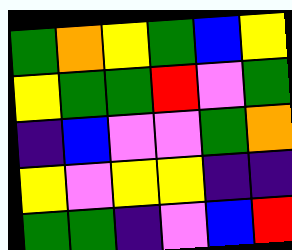[["green", "orange", "yellow", "green", "blue", "yellow"], ["yellow", "green", "green", "red", "violet", "green"], ["indigo", "blue", "violet", "violet", "green", "orange"], ["yellow", "violet", "yellow", "yellow", "indigo", "indigo"], ["green", "green", "indigo", "violet", "blue", "red"]]